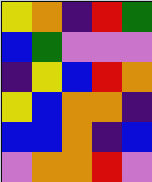[["yellow", "orange", "indigo", "red", "green"], ["blue", "green", "violet", "violet", "violet"], ["indigo", "yellow", "blue", "red", "orange"], ["yellow", "blue", "orange", "orange", "indigo"], ["blue", "blue", "orange", "indigo", "blue"], ["violet", "orange", "orange", "red", "violet"]]